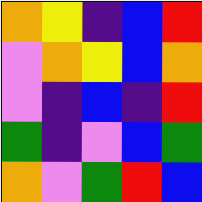[["orange", "yellow", "indigo", "blue", "red"], ["violet", "orange", "yellow", "blue", "orange"], ["violet", "indigo", "blue", "indigo", "red"], ["green", "indigo", "violet", "blue", "green"], ["orange", "violet", "green", "red", "blue"]]